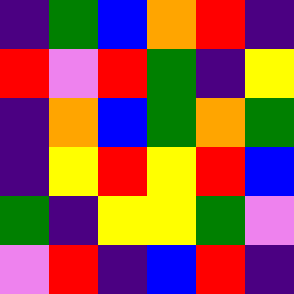[["indigo", "green", "blue", "orange", "red", "indigo"], ["red", "violet", "red", "green", "indigo", "yellow"], ["indigo", "orange", "blue", "green", "orange", "green"], ["indigo", "yellow", "red", "yellow", "red", "blue"], ["green", "indigo", "yellow", "yellow", "green", "violet"], ["violet", "red", "indigo", "blue", "red", "indigo"]]